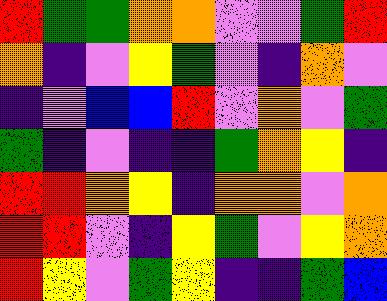[["red", "green", "green", "orange", "orange", "violet", "violet", "green", "red"], ["orange", "indigo", "violet", "yellow", "green", "violet", "indigo", "orange", "violet"], ["indigo", "violet", "blue", "blue", "red", "violet", "orange", "violet", "green"], ["green", "indigo", "violet", "indigo", "indigo", "green", "orange", "yellow", "indigo"], ["red", "red", "orange", "yellow", "indigo", "orange", "orange", "violet", "orange"], ["red", "red", "violet", "indigo", "yellow", "green", "violet", "yellow", "orange"], ["red", "yellow", "violet", "green", "yellow", "indigo", "indigo", "green", "blue"]]